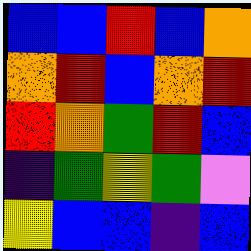[["blue", "blue", "red", "blue", "orange"], ["orange", "red", "blue", "orange", "red"], ["red", "orange", "green", "red", "blue"], ["indigo", "green", "yellow", "green", "violet"], ["yellow", "blue", "blue", "indigo", "blue"]]